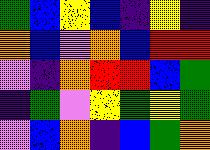[["green", "blue", "yellow", "blue", "indigo", "yellow", "indigo"], ["orange", "blue", "violet", "orange", "blue", "red", "red"], ["violet", "indigo", "orange", "red", "red", "blue", "green"], ["indigo", "green", "violet", "yellow", "green", "yellow", "green"], ["violet", "blue", "orange", "indigo", "blue", "green", "orange"]]